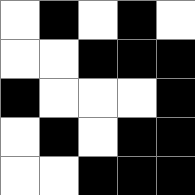[["white", "black", "white", "black", "white"], ["white", "white", "black", "black", "black"], ["black", "white", "white", "white", "black"], ["white", "black", "white", "black", "black"], ["white", "white", "black", "black", "black"]]